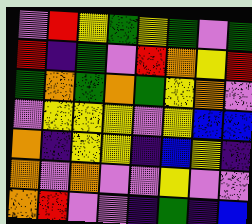[["violet", "red", "yellow", "green", "yellow", "green", "violet", "green"], ["red", "indigo", "green", "violet", "red", "orange", "yellow", "red"], ["green", "orange", "green", "orange", "green", "yellow", "orange", "violet"], ["violet", "yellow", "yellow", "yellow", "violet", "yellow", "blue", "blue"], ["orange", "indigo", "yellow", "yellow", "indigo", "blue", "yellow", "indigo"], ["orange", "violet", "orange", "violet", "violet", "yellow", "violet", "violet"], ["orange", "red", "violet", "violet", "indigo", "green", "indigo", "blue"]]